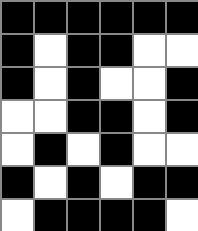[["black", "black", "black", "black", "black", "black"], ["black", "white", "black", "black", "white", "white"], ["black", "white", "black", "white", "white", "black"], ["white", "white", "black", "black", "white", "black"], ["white", "black", "white", "black", "white", "white"], ["black", "white", "black", "white", "black", "black"], ["white", "black", "black", "black", "black", "white"]]